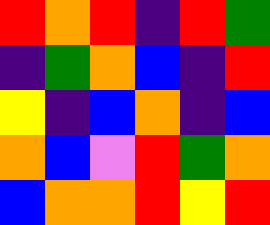[["red", "orange", "red", "indigo", "red", "green"], ["indigo", "green", "orange", "blue", "indigo", "red"], ["yellow", "indigo", "blue", "orange", "indigo", "blue"], ["orange", "blue", "violet", "red", "green", "orange"], ["blue", "orange", "orange", "red", "yellow", "red"]]